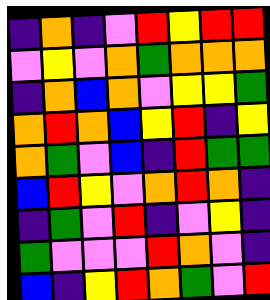[["indigo", "orange", "indigo", "violet", "red", "yellow", "red", "red"], ["violet", "yellow", "violet", "orange", "green", "orange", "orange", "orange"], ["indigo", "orange", "blue", "orange", "violet", "yellow", "yellow", "green"], ["orange", "red", "orange", "blue", "yellow", "red", "indigo", "yellow"], ["orange", "green", "violet", "blue", "indigo", "red", "green", "green"], ["blue", "red", "yellow", "violet", "orange", "red", "orange", "indigo"], ["indigo", "green", "violet", "red", "indigo", "violet", "yellow", "indigo"], ["green", "violet", "violet", "violet", "red", "orange", "violet", "indigo"], ["blue", "indigo", "yellow", "red", "orange", "green", "violet", "red"]]